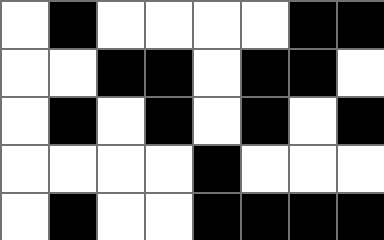[["white", "black", "white", "white", "white", "white", "black", "black"], ["white", "white", "black", "black", "white", "black", "black", "white"], ["white", "black", "white", "black", "white", "black", "white", "black"], ["white", "white", "white", "white", "black", "white", "white", "white"], ["white", "black", "white", "white", "black", "black", "black", "black"]]